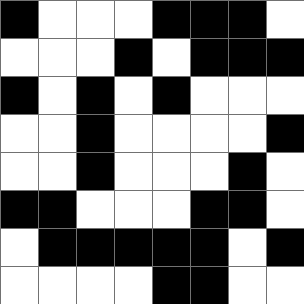[["black", "white", "white", "white", "black", "black", "black", "white"], ["white", "white", "white", "black", "white", "black", "black", "black"], ["black", "white", "black", "white", "black", "white", "white", "white"], ["white", "white", "black", "white", "white", "white", "white", "black"], ["white", "white", "black", "white", "white", "white", "black", "white"], ["black", "black", "white", "white", "white", "black", "black", "white"], ["white", "black", "black", "black", "black", "black", "white", "black"], ["white", "white", "white", "white", "black", "black", "white", "white"]]